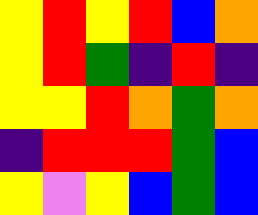[["yellow", "red", "yellow", "red", "blue", "orange"], ["yellow", "red", "green", "indigo", "red", "indigo"], ["yellow", "yellow", "red", "orange", "green", "orange"], ["indigo", "red", "red", "red", "green", "blue"], ["yellow", "violet", "yellow", "blue", "green", "blue"]]